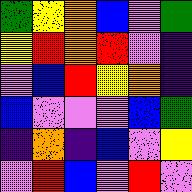[["green", "yellow", "orange", "blue", "violet", "green"], ["yellow", "red", "orange", "red", "violet", "indigo"], ["violet", "blue", "red", "yellow", "orange", "indigo"], ["blue", "violet", "violet", "violet", "blue", "green"], ["indigo", "orange", "indigo", "blue", "violet", "yellow"], ["violet", "red", "blue", "violet", "red", "violet"]]